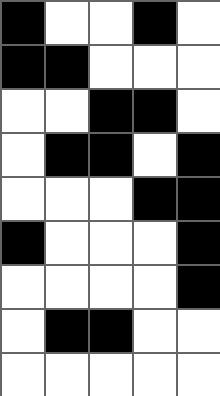[["black", "white", "white", "black", "white"], ["black", "black", "white", "white", "white"], ["white", "white", "black", "black", "white"], ["white", "black", "black", "white", "black"], ["white", "white", "white", "black", "black"], ["black", "white", "white", "white", "black"], ["white", "white", "white", "white", "black"], ["white", "black", "black", "white", "white"], ["white", "white", "white", "white", "white"]]